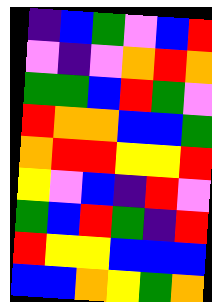[["indigo", "blue", "green", "violet", "blue", "red"], ["violet", "indigo", "violet", "orange", "red", "orange"], ["green", "green", "blue", "red", "green", "violet"], ["red", "orange", "orange", "blue", "blue", "green"], ["orange", "red", "red", "yellow", "yellow", "red"], ["yellow", "violet", "blue", "indigo", "red", "violet"], ["green", "blue", "red", "green", "indigo", "red"], ["red", "yellow", "yellow", "blue", "blue", "blue"], ["blue", "blue", "orange", "yellow", "green", "orange"]]